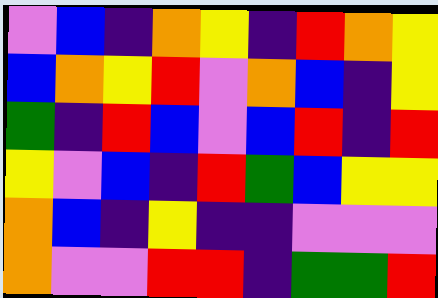[["violet", "blue", "indigo", "orange", "yellow", "indigo", "red", "orange", "yellow"], ["blue", "orange", "yellow", "red", "violet", "orange", "blue", "indigo", "yellow"], ["green", "indigo", "red", "blue", "violet", "blue", "red", "indigo", "red"], ["yellow", "violet", "blue", "indigo", "red", "green", "blue", "yellow", "yellow"], ["orange", "blue", "indigo", "yellow", "indigo", "indigo", "violet", "violet", "violet"], ["orange", "violet", "violet", "red", "red", "indigo", "green", "green", "red"]]